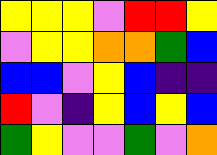[["yellow", "yellow", "yellow", "violet", "red", "red", "yellow"], ["violet", "yellow", "yellow", "orange", "orange", "green", "blue"], ["blue", "blue", "violet", "yellow", "blue", "indigo", "indigo"], ["red", "violet", "indigo", "yellow", "blue", "yellow", "blue"], ["green", "yellow", "violet", "violet", "green", "violet", "orange"]]